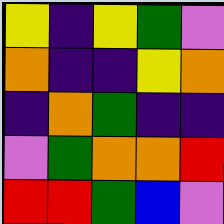[["yellow", "indigo", "yellow", "green", "violet"], ["orange", "indigo", "indigo", "yellow", "orange"], ["indigo", "orange", "green", "indigo", "indigo"], ["violet", "green", "orange", "orange", "red"], ["red", "red", "green", "blue", "violet"]]